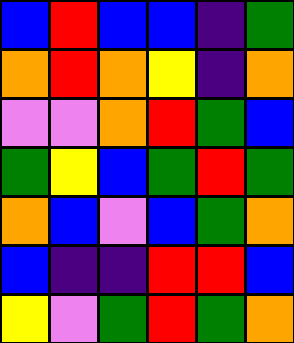[["blue", "red", "blue", "blue", "indigo", "green"], ["orange", "red", "orange", "yellow", "indigo", "orange"], ["violet", "violet", "orange", "red", "green", "blue"], ["green", "yellow", "blue", "green", "red", "green"], ["orange", "blue", "violet", "blue", "green", "orange"], ["blue", "indigo", "indigo", "red", "red", "blue"], ["yellow", "violet", "green", "red", "green", "orange"]]